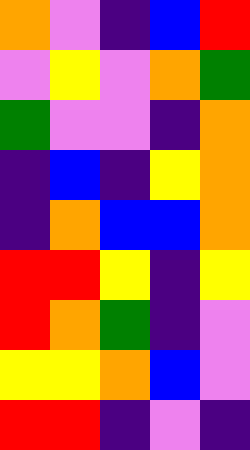[["orange", "violet", "indigo", "blue", "red"], ["violet", "yellow", "violet", "orange", "green"], ["green", "violet", "violet", "indigo", "orange"], ["indigo", "blue", "indigo", "yellow", "orange"], ["indigo", "orange", "blue", "blue", "orange"], ["red", "red", "yellow", "indigo", "yellow"], ["red", "orange", "green", "indigo", "violet"], ["yellow", "yellow", "orange", "blue", "violet"], ["red", "red", "indigo", "violet", "indigo"]]